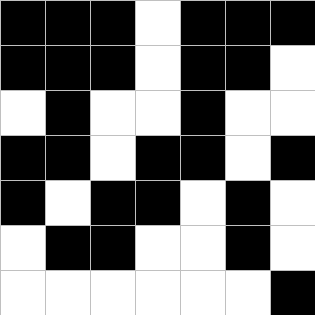[["black", "black", "black", "white", "black", "black", "black"], ["black", "black", "black", "white", "black", "black", "white"], ["white", "black", "white", "white", "black", "white", "white"], ["black", "black", "white", "black", "black", "white", "black"], ["black", "white", "black", "black", "white", "black", "white"], ["white", "black", "black", "white", "white", "black", "white"], ["white", "white", "white", "white", "white", "white", "black"]]